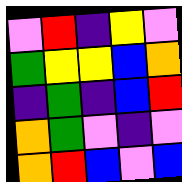[["violet", "red", "indigo", "yellow", "violet"], ["green", "yellow", "yellow", "blue", "orange"], ["indigo", "green", "indigo", "blue", "red"], ["orange", "green", "violet", "indigo", "violet"], ["orange", "red", "blue", "violet", "blue"]]